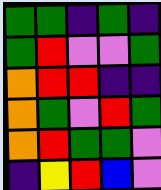[["green", "green", "indigo", "green", "indigo"], ["green", "red", "violet", "violet", "green"], ["orange", "red", "red", "indigo", "indigo"], ["orange", "green", "violet", "red", "green"], ["orange", "red", "green", "green", "violet"], ["indigo", "yellow", "red", "blue", "violet"]]